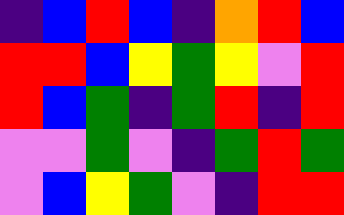[["indigo", "blue", "red", "blue", "indigo", "orange", "red", "blue"], ["red", "red", "blue", "yellow", "green", "yellow", "violet", "red"], ["red", "blue", "green", "indigo", "green", "red", "indigo", "red"], ["violet", "violet", "green", "violet", "indigo", "green", "red", "green"], ["violet", "blue", "yellow", "green", "violet", "indigo", "red", "red"]]